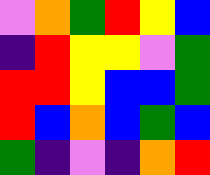[["violet", "orange", "green", "red", "yellow", "blue"], ["indigo", "red", "yellow", "yellow", "violet", "green"], ["red", "red", "yellow", "blue", "blue", "green"], ["red", "blue", "orange", "blue", "green", "blue"], ["green", "indigo", "violet", "indigo", "orange", "red"]]